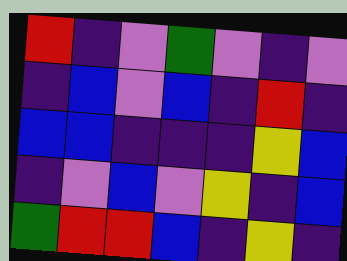[["red", "indigo", "violet", "green", "violet", "indigo", "violet"], ["indigo", "blue", "violet", "blue", "indigo", "red", "indigo"], ["blue", "blue", "indigo", "indigo", "indigo", "yellow", "blue"], ["indigo", "violet", "blue", "violet", "yellow", "indigo", "blue"], ["green", "red", "red", "blue", "indigo", "yellow", "indigo"]]